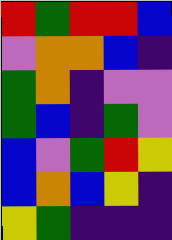[["red", "green", "red", "red", "blue"], ["violet", "orange", "orange", "blue", "indigo"], ["green", "orange", "indigo", "violet", "violet"], ["green", "blue", "indigo", "green", "violet"], ["blue", "violet", "green", "red", "yellow"], ["blue", "orange", "blue", "yellow", "indigo"], ["yellow", "green", "indigo", "indigo", "indigo"]]